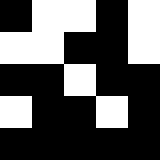[["black", "white", "white", "black", "white"], ["white", "white", "black", "black", "white"], ["black", "black", "white", "black", "black"], ["white", "black", "black", "white", "black"], ["black", "black", "black", "black", "black"]]